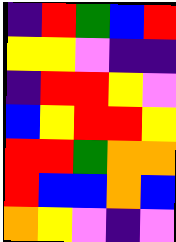[["indigo", "red", "green", "blue", "red"], ["yellow", "yellow", "violet", "indigo", "indigo"], ["indigo", "red", "red", "yellow", "violet"], ["blue", "yellow", "red", "red", "yellow"], ["red", "red", "green", "orange", "orange"], ["red", "blue", "blue", "orange", "blue"], ["orange", "yellow", "violet", "indigo", "violet"]]